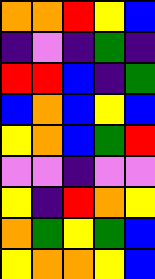[["orange", "orange", "red", "yellow", "blue"], ["indigo", "violet", "indigo", "green", "indigo"], ["red", "red", "blue", "indigo", "green"], ["blue", "orange", "blue", "yellow", "blue"], ["yellow", "orange", "blue", "green", "red"], ["violet", "violet", "indigo", "violet", "violet"], ["yellow", "indigo", "red", "orange", "yellow"], ["orange", "green", "yellow", "green", "blue"], ["yellow", "orange", "orange", "yellow", "blue"]]